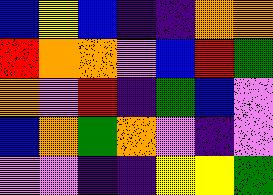[["blue", "yellow", "blue", "indigo", "indigo", "orange", "orange"], ["red", "orange", "orange", "violet", "blue", "red", "green"], ["orange", "violet", "red", "indigo", "green", "blue", "violet"], ["blue", "orange", "green", "orange", "violet", "indigo", "violet"], ["violet", "violet", "indigo", "indigo", "yellow", "yellow", "green"]]